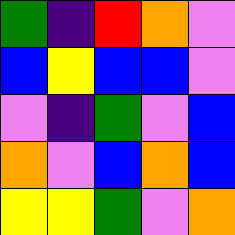[["green", "indigo", "red", "orange", "violet"], ["blue", "yellow", "blue", "blue", "violet"], ["violet", "indigo", "green", "violet", "blue"], ["orange", "violet", "blue", "orange", "blue"], ["yellow", "yellow", "green", "violet", "orange"]]